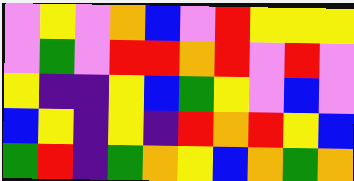[["violet", "yellow", "violet", "orange", "blue", "violet", "red", "yellow", "yellow", "yellow"], ["violet", "green", "violet", "red", "red", "orange", "red", "violet", "red", "violet"], ["yellow", "indigo", "indigo", "yellow", "blue", "green", "yellow", "violet", "blue", "violet"], ["blue", "yellow", "indigo", "yellow", "indigo", "red", "orange", "red", "yellow", "blue"], ["green", "red", "indigo", "green", "orange", "yellow", "blue", "orange", "green", "orange"]]